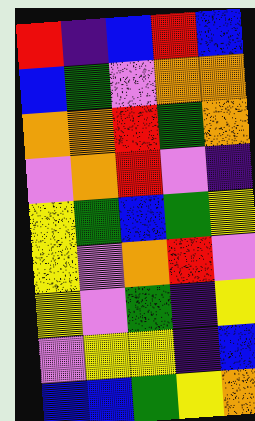[["red", "indigo", "blue", "red", "blue"], ["blue", "green", "violet", "orange", "orange"], ["orange", "orange", "red", "green", "orange"], ["violet", "orange", "red", "violet", "indigo"], ["yellow", "green", "blue", "green", "yellow"], ["yellow", "violet", "orange", "red", "violet"], ["yellow", "violet", "green", "indigo", "yellow"], ["violet", "yellow", "yellow", "indigo", "blue"], ["blue", "blue", "green", "yellow", "orange"]]